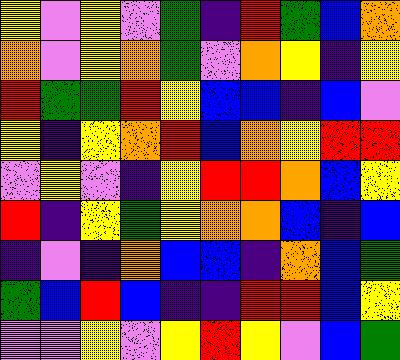[["yellow", "violet", "yellow", "violet", "green", "indigo", "red", "green", "blue", "orange"], ["orange", "violet", "yellow", "orange", "green", "violet", "orange", "yellow", "indigo", "yellow"], ["red", "green", "green", "red", "yellow", "blue", "blue", "indigo", "blue", "violet"], ["yellow", "indigo", "yellow", "orange", "red", "blue", "orange", "yellow", "red", "red"], ["violet", "yellow", "violet", "indigo", "yellow", "red", "red", "orange", "blue", "yellow"], ["red", "indigo", "yellow", "green", "yellow", "orange", "orange", "blue", "indigo", "blue"], ["indigo", "violet", "indigo", "orange", "blue", "blue", "indigo", "orange", "blue", "green"], ["green", "blue", "red", "blue", "indigo", "indigo", "red", "red", "blue", "yellow"], ["violet", "violet", "yellow", "violet", "yellow", "red", "yellow", "violet", "blue", "green"]]